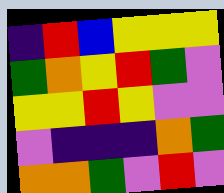[["indigo", "red", "blue", "yellow", "yellow", "yellow"], ["green", "orange", "yellow", "red", "green", "violet"], ["yellow", "yellow", "red", "yellow", "violet", "violet"], ["violet", "indigo", "indigo", "indigo", "orange", "green"], ["orange", "orange", "green", "violet", "red", "violet"]]